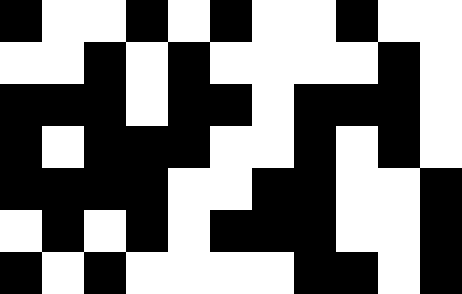[["black", "white", "white", "black", "white", "black", "white", "white", "black", "white", "white"], ["white", "white", "black", "white", "black", "white", "white", "white", "white", "black", "white"], ["black", "black", "black", "white", "black", "black", "white", "black", "black", "black", "white"], ["black", "white", "black", "black", "black", "white", "white", "black", "white", "black", "white"], ["black", "black", "black", "black", "white", "white", "black", "black", "white", "white", "black"], ["white", "black", "white", "black", "white", "black", "black", "black", "white", "white", "black"], ["black", "white", "black", "white", "white", "white", "white", "black", "black", "white", "black"]]